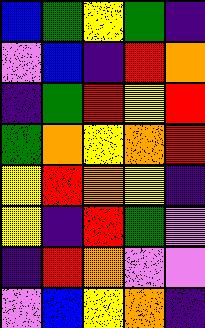[["blue", "green", "yellow", "green", "indigo"], ["violet", "blue", "indigo", "red", "orange"], ["indigo", "green", "red", "yellow", "red"], ["green", "orange", "yellow", "orange", "red"], ["yellow", "red", "orange", "yellow", "indigo"], ["yellow", "indigo", "red", "green", "violet"], ["indigo", "red", "orange", "violet", "violet"], ["violet", "blue", "yellow", "orange", "indigo"]]